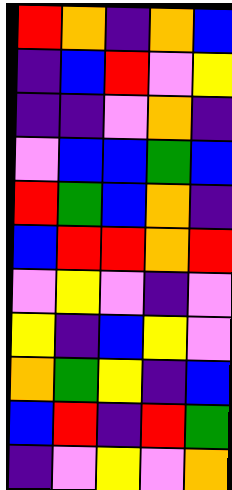[["red", "orange", "indigo", "orange", "blue"], ["indigo", "blue", "red", "violet", "yellow"], ["indigo", "indigo", "violet", "orange", "indigo"], ["violet", "blue", "blue", "green", "blue"], ["red", "green", "blue", "orange", "indigo"], ["blue", "red", "red", "orange", "red"], ["violet", "yellow", "violet", "indigo", "violet"], ["yellow", "indigo", "blue", "yellow", "violet"], ["orange", "green", "yellow", "indigo", "blue"], ["blue", "red", "indigo", "red", "green"], ["indigo", "violet", "yellow", "violet", "orange"]]